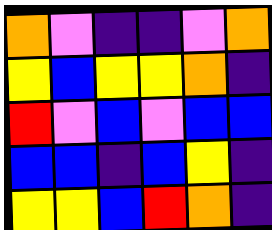[["orange", "violet", "indigo", "indigo", "violet", "orange"], ["yellow", "blue", "yellow", "yellow", "orange", "indigo"], ["red", "violet", "blue", "violet", "blue", "blue"], ["blue", "blue", "indigo", "blue", "yellow", "indigo"], ["yellow", "yellow", "blue", "red", "orange", "indigo"]]